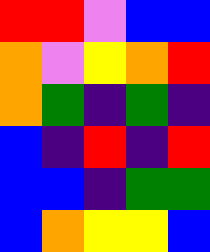[["red", "red", "violet", "blue", "blue"], ["orange", "violet", "yellow", "orange", "red"], ["orange", "green", "indigo", "green", "indigo"], ["blue", "indigo", "red", "indigo", "red"], ["blue", "blue", "indigo", "green", "green"], ["blue", "orange", "yellow", "yellow", "blue"]]